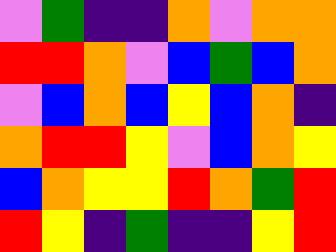[["violet", "green", "indigo", "indigo", "orange", "violet", "orange", "orange"], ["red", "red", "orange", "violet", "blue", "green", "blue", "orange"], ["violet", "blue", "orange", "blue", "yellow", "blue", "orange", "indigo"], ["orange", "red", "red", "yellow", "violet", "blue", "orange", "yellow"], ["blue", "orange", "yellow", "yellow", "red", "orange", "green", "red"], ["red", "yellow", "indigo", "green", "indigo", "indigo", "yellow", "red"]]